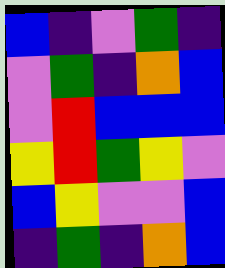[["blue", "indigo", "violet", "green", "indigo"], ["violet", "green", "indigo", "orange", "blue"], ["violet", "red", "blue", "blue", "blue"], ["yellow", "red", "green", "yellow", "violet"], ["blue", "yellow", "violet", "violet", "blue"], ["indigo", "green", "indigo", "orange", "blue"]]